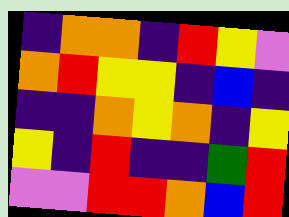[["indigo", "orange", "orange", "indigo", "red", "yellow", "violet"], ["orange", "red", "yellow", "yellow", "indigo", "blue", "indigo"], ["indigo", "indigo", "orange", "yellow", "orange", "indigo", "yellow"], ["yellow", "indigo", "red", "indigo", "indigo", "green", "red"], ["violet", "violet", "red", "red", "orange", "blue", "red"]]